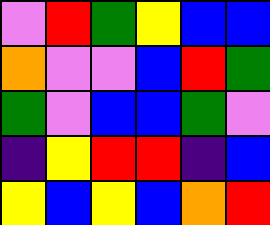[["violet", "red", "green", "yellow", "blue", "blue"], ["orange", "violet", "violet", "blue", "red", "green"], ["green", "violet", "blue", "blue", "green", "violet"], ["indigo", "yellow", "red", "red", "indigo", "blue"], ["yellow", "blue", "yellow", "blue", "orange", "red"]]